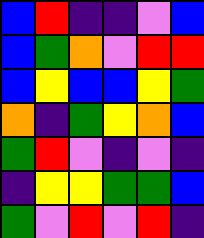[["blue", "red", "indigo", "indigo", "violet", "blue"], ["blue", "green", "orange", "violet", "red", "red"], ["blue", "yellow", "blue", "blue", "yellow", "green"], ["orange", "indigo", "green", "yellow", "orange", "blue"], ["green", "red", "violet", "indigo", "violet", "indigo"], ["indigo", "yellow", "yellow", "green", "green", "blue"], ["green", "violet", "red", "violet", "red", "indigo"]]